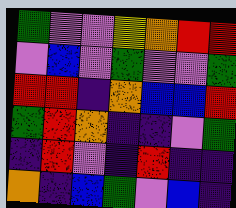[["green", "violet", "violet", "yellow", "orange", "red", "red"], ["violet", "blue", "violet", "green", "violet", "violet", "green"], ["red", "red", "indigo", "orange", "blue", "blue", "red"], ["green", "red", "orange", "indigo", "indigo", "violet", "green"], ["indigo", "red", "violet", "indigo", "red", "indigo", "indigo"], ["orange", "indigo", "blue", "green", "violet", "blue", "indigo"]]